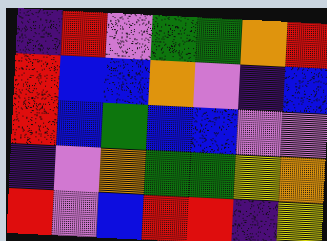[["indigo", "red", "violet", "green", "green", "orange", "red"], ["red", "blue", "blue", "orange", "violet", "indigo", "blue"], ["red", "blue", "green", "blue", "blue", "violet", "violet"], ["indigo", "violet", "orange", "green", "green", "yellow", "orange"], ["red", "violet", "blue", "red", "red", "indigo", "yellow"]]